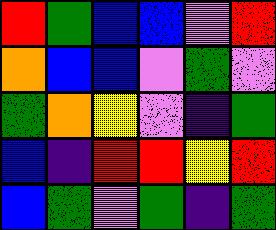[["red", "green", "blue", "blue", "violet", "red"], ["orange", "blue", "blue", "violet", "green", "violet"], ["green", "orange", "yellow", "violet", "indigo", "green"], ["blue", "indigo", "red", "red", "yellow", "red"], ["blue", "green", "violet", "green", "indigo", "green"]]